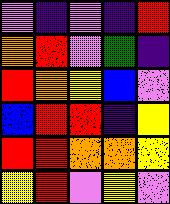[["violet", "indigo", "violet", "indigo", "red"], ["orange", "red", "violet", "green", "indigo"], ["red", "orange", "yellow", "blue", "violet"], ["blue", "red", "red", "indigo", "yellow"], ["red", "red", "orange", "orange", "yellow"], ["yellow", "red", "violet", "yellow", "violet"]]